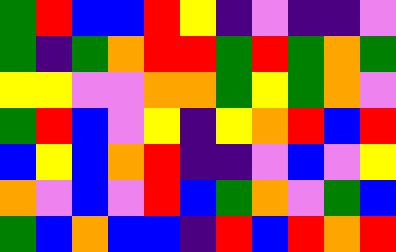[["green", "red", "blue", "blue", "red", "yellow", "indigo", "violet", "indigo", "indigo", "violet"], ["green", "indigo", "green", "orange", "red", "red", "green", "red", "green", "orange", "green"], ["yellow", "yellow", "violet", "violet", "orange", "orange", "green", "yellow", "green", "orange", "violet"], ["green", "red", "blue", "violet", "yellow", "indigo", "yellow", "orange", "red", "blue", "red"], ["blue", "yellow", "blue", "orange", "red", "indigo", "indigo", "violet", "blue", "violet", "yellow"], ["orange", "violet", "blue", "violet", "red", "blue", "green", "orange", "violet", "green", "blue"], ["green", "blue", "orange", "blue", "blue", "indigo", "red", "blue", "red", "orange", "red"]]